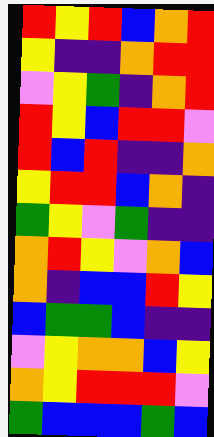[["red", "yellow", "red", "blue", "orange", "red"], ["yellow", "indigo", "indigo", "orange", "red", "red"], ["violet", "yellow", "green", "indigo", "orange", "red"], ["red", "yellow", "blue", "red", "red", "violet"], ["red", "blue", "red", "indigo", "indigo", "orange"], ["yellow", "red", "red", "blue", "orange", "indigo"], ["green", "yellow", "violet", "green", "indigo", "indigo"], ["orange", "red", "yellow", "violet", "orange", "blue"], ["orange", "indigo", "blue", "blue", "red", "yellow"], ["blue", "green", "green", "blue", "indigo", "indigo"], ["violet", "yellow", "orange", "orange", "blue", "yellow"], ["orange", "yellow", "red", "red", "red", "violet"], ["green", "blue", "blue", "blue", "green", "blue"]]